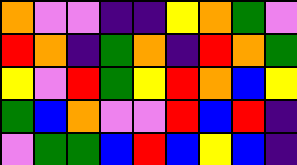[["orange", "violet", "violet", "indigo", "indigo", "yellow", "orange", "green", "violet"], ["red", "orange", "indigo", "green", "orange", "indigo", "red", "orange", "green"], ["yellow", "violet", "red", "green", "yellow", "red", "orange", "blue", "yellow"], ["green", "blue", "orange", "violet", "violet", "red", "blue", "red", "indigo"], ["violet", "green", "green", "blue", "red", "blue", "yellow", "blue", "indigo"]]